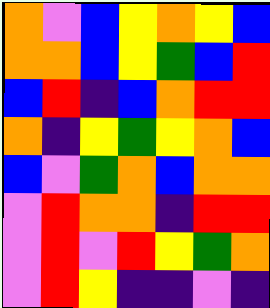[["orange", "violet", "blue", "yellow", "orange", "yellow", "blue"], ["orange", "orange", "blue", "yellow", "green", "blue", "red"], ["blue", "red", "indigo", "blue", "orange", "red", "red"], ["orange", "indigo", "yellow", "green", "yellow", "orange", "blue"], ["blue", "violet", "green", "orange", "blue", "orange", "orange"], ["violet", "red", "orange", "orange", "indigo", "red", "red"], ["violet", "red", "violet", "red", "yellow", "green", "orange"], ["violet", "red", "yellow", "indigo", "indigo", "violet", "indigo"]]